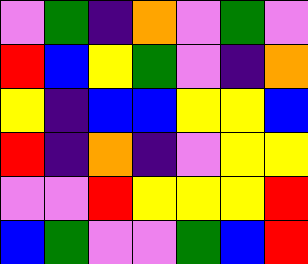[["violet", "green", "indigo", "orange", "violet", "green", "violet"], ["red", "blue", "yellow", "green", "violet", "indigo", "orange"], ["yellow", "indigo", "blue", "blue", "yellow", "yellow", "blue"], ["red", "indigo", "orange", "indigo", "violet", "yellow", "yellow"], ["violet", "violet", "red", "yellow", "yellow", "yellow", "red"], ["blue", "green", "violet", "violet", "green", "blue", "red"]]